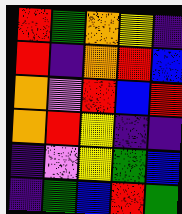[["red", "green", "orange", "yellow", "indigo"], ["red", "indigo", "orange", "red", "blue"], ["orange", "violet", "red", "blue", "red"], ["orange", "red", "yellow", "indigo", "indigo"], ["indigo", "violet", "yellow", "green", "blue"], ["indigo", "green", "blue", "red", "green"]]